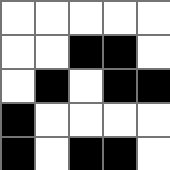[["white", "white", "white", "white", "white"], ["white", "white", "black", "black", "white"], ["white", "black", "white", "black", "black"], ["black", "white", "white", "white", "white"], ["black", "white", "black", "black", "white"]]